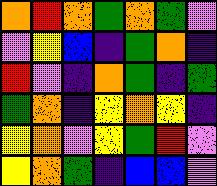[["orange", "red", "orange", "green", "orange", "green", "violet"], ["violet", "yellow", "blue", "indigo", "green", "orange", "indigo"], ["red", "violet", "indigo", "orange", "green", "indigo", "green"], ["green", "orange", "indigo", "yellow", "orange", "yellow", "indigo"], ["yellow", "orange", "violet", "yellow", "green", "red", "violet"], ["yellow", "orange", "green", "indigo", "blue", "blue", "violet"]]